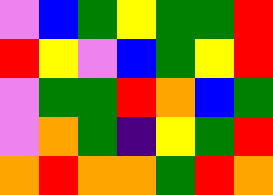[["violet", "blue", "green", "yellow", "green", "green", "red"], ["red", "yellow", "violet", "blue", "green", "yellow", "red"], ["violet", "green", "green", "red", "orange", "blue", "green"], ["violet", "orange", "green", "indigo", "yellow", "green", "red"], ["orange", "red", "orange", "orange", "green", "red", "orange"]]